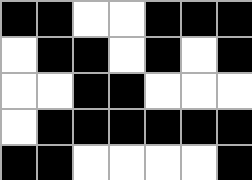[["black", "black", "white", "white", "black", "black", "black"], ["white", "black", "black", "white", "black", "white", "black"], ["white", "white", "black", "black", "white", "white", "white"], ["white", "black", "black", "black", "black", "black", "black"], ["black", "black", "white", "white", "white", "white", "black"]]